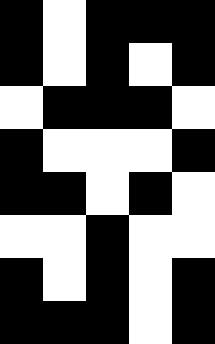[["black", "white", "black", "black", "black"], ["black", "white", "black", "white", "black"], ["white", "black", "black", "black", "white"], ["black", "white", "white", "white", "black"], ["black", "black", "white", "black", "white"], ["white", "white", "black", "white", "white"], ["black", "white", "black", "white", "black"], ["black", "black", "black", "white", "black"]]